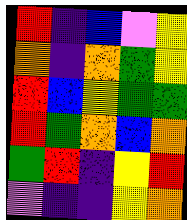[["red", "indigo", "blue", "violet", "yellow"], ["orange", "indigo", "orange", "green", "yellow"], ["red", "blue", "yellow", "green", "green"], ["red", "green", "orange", "blue", "orange"], ["green", "red", "indigo", "yellow", "red"], ["violet", "indigo", "indigo", "yellow", "orange"]]